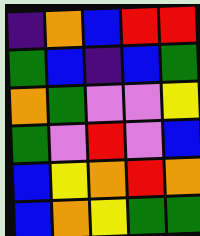[["indigo", "orange", "blue", "red", "red"], ["green", "blue", "indigo", "blue", "green"], ["orange", "green", "violet", "violet", "yellow"], ["green", "violet", "red", "violet", "blue"], ["blue", "yellow", "orange", "red", "orange"], ["blue", "orange", "yellow", "green", "green"]]